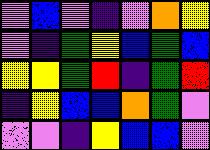[["violet", "blue", "violet", "indigo", "violet", "orange", "yellow"], ["violet", "indigo", "green", "yellow", "blue", "green", "blue"], ["yellow", "yellow", "green", "red", "indigo", "green", "red"], ["indigo", "yellow", "blue", "blue", "orange", "green", "violet"], ["violet", "violet", "indigo", "yellow", "blue", "blue", "violet"]]